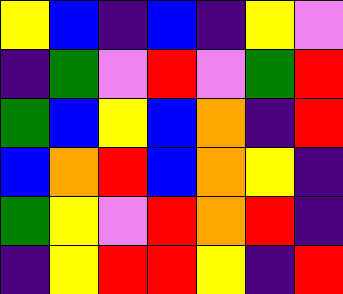[["yellow", "blue", "indigo", "blue", "indigo", "yellow", "violet"], ["indigo", "green", "violet", "red", "violet", "green", "red"], ["green", "blue", "yellow", "blue", "orange", "indigo", "red"], ["blue", "orange", "red", "blue", "orange", "yellow", "indigo"], ["green", "yellow", "violet", "red", "orange", "red", "indigo"], ["indigo", "yellow", "red", "red", "yellow", "indigo", "red"]]